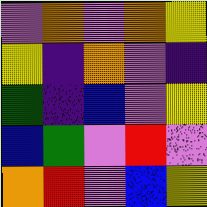[["violet", "orange", "violet", "orange", "yellow"], ["yellow", "indigo", "orange", "violet", "indigo"], ["green", "indigo", "blue", "violet", "yellow"], ["blue", "green", "violet", "red", "violet"], ["orange", "red", "violet", "blue", "yellow"]]